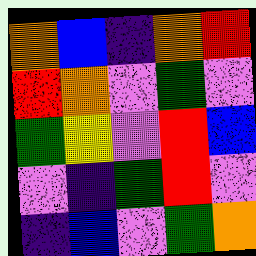[["orange", "blue", "indigo", "orange", "red"], ["red", "orange", "violet", "green", "violet"], ["green", "yellow", "violet", "red", "blue"], ["violet", "indigo", "green", "red", "violet"], ["indigo", "blue", "violet", "green", "orange"]]